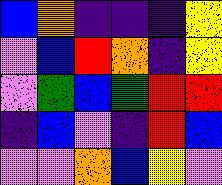[["blue", "orange", "indigo", "indigo", "indigo", "yellow"], ["violet", "blue", "red", "orange", "indigo", "yellow"], ["violet", "green", "blue", "green", "red", "red"], ["indigo", "blue", "violet", "indigo", "red", "blue"], ["violet", "violet", "orange", "blue", "yellow", "violet"]]